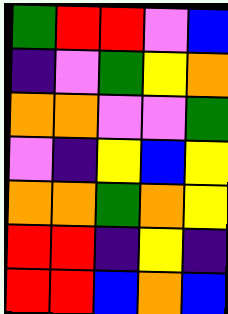[["green", "red", "red", "violet", "blue"], ["indigo", "violet", "green", "yellow", "orange"], ["orange", "orange", "violet", "violet", "green"], ["violet", "indigo", "yellow", "blue", "yellow"], ["orange", "orange", "green", "orange", "yellow"], ["red", "red", "indigo", "yellow", "indigo"], ["red", "red", "blue", "orange", "blue"]]